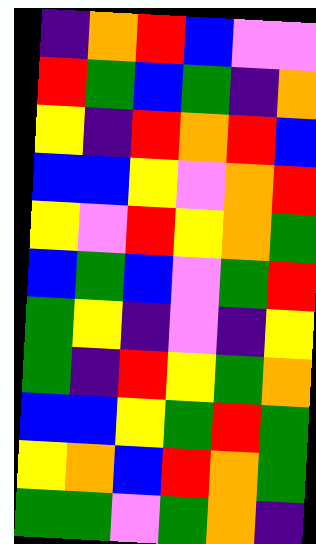[["indigo", "orange", "red", "blue", "violet", "violet"], ["red", "green", "blue", "green", "indigo", "orange"], ["yellow", "indigo", "red", "orange", "red", "blue"], ["blue", "blue", "yellow", "violet", "orange", "red"], ["yellow", "violet", "red", "yellow", "orange", "green"], ["blue", "green", "blue", "violet", "green", "red"], ["green", "yellow", "indigo", "violet", "indigo", "yellow"], ["green", "indigo", "red", "yellow", "green", "orange"], ["blue", "blue", "yellow", "green", "red", "green"], ["yellow", "orange", "blue", "red", "orange", "green"], ["green", "green", "violet", "green", "orange", "indigo"]]